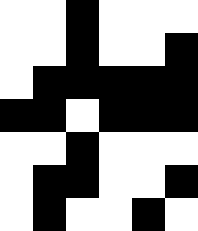[["white", "white", "black", "white", "white", "white"], ["white", "white", "black", "white", "white", "black"], ["white", "black", "black", "black", "black", "black"], ["black", "black", "white", "black", "black", "black"], ["white", "white", "black", "white", "white", "white"], ["white", "black", "black", "white", "white", "black"], ["white", "black", "white", "white", "black", "white"]]